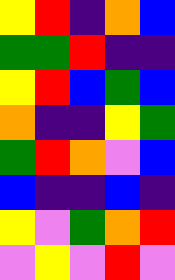[["yellow", "red", "indigo", "orange", "blue"], ["green", "green", "red", "indigo", "indigo"], ["yellow", "red", "blue", "green", "blue"], ["orange", "indigo", "indigo", "yellow", "green"], ["green", "red", "orange", "violet", "blue"], ["blue", "indigo", "indigo", "blue", "indigo"], ["yellow", "violet", "green", "orange", "red"], ["violet", "yellow", "violet", "red", "violet"]]